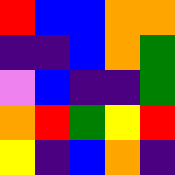[["red", "blue", "blue", "orange", "orange"], ["indigo", "indigo", "blue", "orange", "green"], ["violet", "blue", "indigo", "indigo", "green"], ["orange", "red", "green", "yellow", "red"], ["yellow", "indigo", "blue", "orange", "indigo"]]